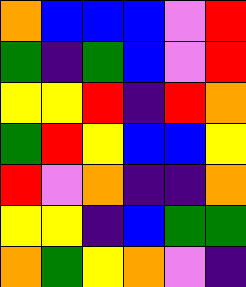[["orange", "blue", "blue", "blue", "violet", "red"], ["green", "indigo", "green", "blue", "violet", "red"], ["yellow", "yellow", "red", "indigo", "red", "orange"], ["green", "red", "yellow", "blue", "blue", "yellow"], ["red", "violet", "orange", "indigo", "indigo", "orange"], ["yellow", "yellow", "indigo", "blue", "green", "green"], ["orange", "green", "yellow", "orange", "violet", "indigo"]]